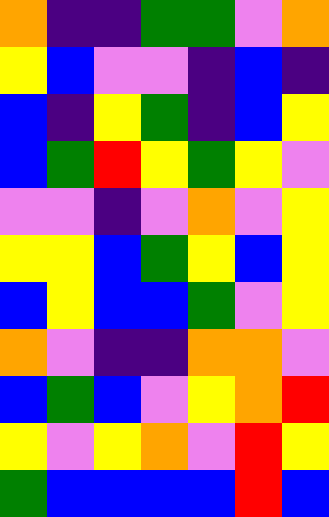[["orange", "indigo", "indigo", "green", "green", "violet", "orange"], ["yellow", "blue", "violet", "violet", "indigo", "blue", "indigo"], ["blue", "indigo", "yellow", "green", "indigo", "blue", "yellow"], ["blue", "green", "red", "yellow", "green", "yellow", "violet"], ["violet", "violet", "indigo", "violet", "orange", "violet", "yellow"], ["yellow", "yellow", "blue", "green", "yellow", "blue", "yellow"], ["blue", "yellow", "blue", "blue", "green", "violet", "yellow"], ["orange", "violet", "indigo", "indigo", "orange", "orange", "violet"], ["blue", "green", "blue", "violet", "yellow", "orange", "red"], ["yellow", "violet", "yellow", "orange", "violet", "red", "yellow"], ["green", "blue", "blue", "blue", "blue", "red", "blue"]]